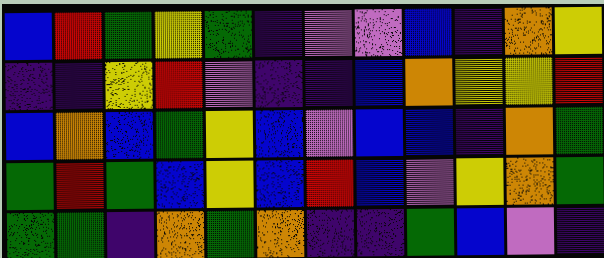[["blue", "red", "green", "yellow", "green", "indigo", "violet", "violet", "blue", "indigo", "orange", "yellow"], ["indigo", "indigo", "yellow", "red", "violet", "indigo", "indigo", "blue", "orange", "yellow", "yellow", "red"], ["blue", "orange", "blue", "green", "yellow", "blue", "violet", "blue", "blue", "indigo", "orange", "green"], ["green", "red", "green", "blue", "yellow", "blue", "red", "blue", "violet", "yellow", "orange", "green"], ["green", "green", "indigo", "orange", "green", "orange", "indigo", "indigo", "green", "blue", "violet", "indigo"]]